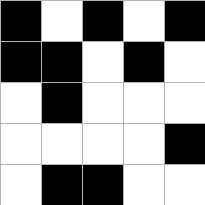[["black", "white", "black", "white", "black"], ["black", "black", "white", "black", "white"], ["white", "black", "white", "white", "white"], ["white", "white", "white", "white", "black"], ["white", "black", "black", "white", "white"]]